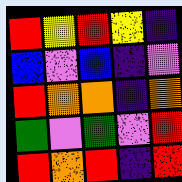[["red", "yellow", "red", "yellow", "indigo"], ["blue", "violet", "blue", "indigo", "violet"], ["red", "orange", "orange", "indigo", "orange"], ["green", "violet", "green", "violet", "red"], ["red", "orange", "red", "indigo", "red"]]